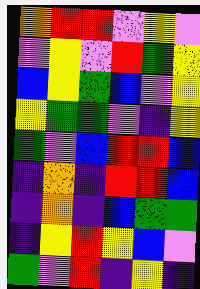[["orange", "red", "red", "violet", "yellow", "violet"], ["violet", "yellow", "violet", "red", "green", "yellow"], ["blue", "yellow", "green", "blue", "violet", "yellow"], ["yellow", "green", "green", "violet", "indigo", "yellow"], ["green", "violet", "blue", "red", "red", "blue"], ["indigo", "orange", "indigo", "red", "red", "blue"], ["indigo", "orange", "indigo", "blue", "green", "green"], ["indigo", "yellow", "red", "yellow", "blue", "violet"], ["green", "violet", "red", "indigo", "yellow", "indigo"]]